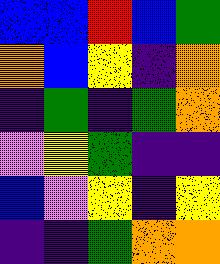[["blue", "blue", "red", "blue", "green"], ["orange", "blue", "yellow", "indigo", "orange"], ["indigo", "green", "indigo", "green", "orange"], ["violet", "yellow", "green", "indigo", "indigo"], ["blue", "violet", "yellow", "indigo", "yellow"], ["indigo", "indigo", "green", "orange", "orange"]]